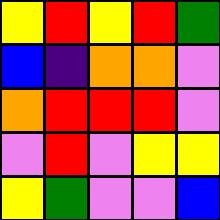[["yellow", "red", "yellow", "red", "green"], ["blue", "indigo", "orange", "orange", "violet"], ["orange", "red", "red", "red", "violet"], ["violet", "red", "violet", "yellow", "yellow"], ["yellow", "green", "violet", "violet", "blue"]]